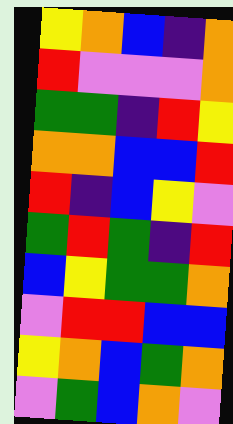[["yellow", "orange", "blue", "indigo", "orange"], ["red", "violet", "violet", "violet", "orange"], ["green", "green", "indigo", "red", "yellow"], ["orange", "orange", "blue", "blue", "red"], ["red", "indigo", "blue", "yellow", "violet"], ["green", "red", "green", "indigo", "red"], ["blue", "yellow", "green", "green", "orange"], ["violet", "red", "red", "blue", "blue"], ["yellow", "orange", "blue", "green", "orange"], ["violet", "green", "blue", "orange", "violet"]]